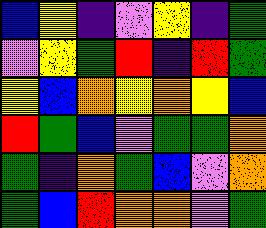[["blue", "yellow", "indigo", "violet", "yellow", "indigo", "green"], ["violet", "yellow", "green", "red", "indigo", "red", "green"], ["yellow", "blue", "orange", "yellow", "orange", "yellow", "blue"], ["red", "green", "blue", "violet", "green", "green", "orange"], ["green", "indigo", "orange", "green", "blue", "violet", "orange"], ["green", "blue", "red", "orange", "orange", "violet", "green"]]